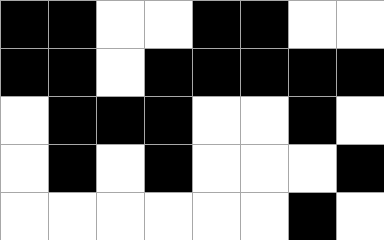[["black", "black", "white", "white", "black", "black", "white", "white"], ["black", "black", "white", "black", "black", "black", "black", "black"], ["white", "black", "black", "black", "white", "white", "black", "white"], ["white", "black", "white", "black", "white", "white", "white", "black"], ["white", "white", "white", "white", "white", "white", "black", "white"]]